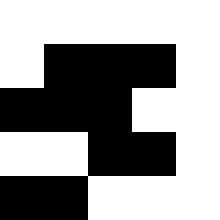[["white", "white", "white", "white", "white"], ["white", "black", "black", "black", "white"], ["black", "black", "black", "white", "white"], ["white", "white", "black", "black", "white"], ["black", "black", "white", "white", "white"]]